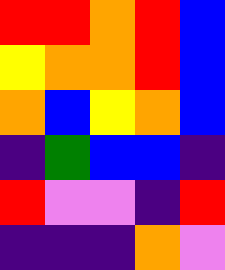[["red", "red", "orange", "red", "blue"], ["yellow", "orange", "orange", "red", "blue"], ["orange", "blue", "yellow", "orange", "blue"], ["indigo", "green", "blue", "blue", "indigo"], ["red", "violet", "violet", "indigo", "red"], ["indigo", "indigo", "indigo", "orange", "violet"]]